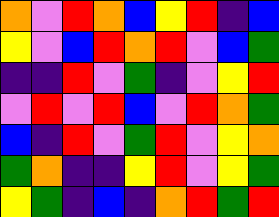[["orange", "violet", "red", "orange", "blue", "yellow", "red", "indigo", "blue"], ["yellow", "violet", "blue", "red", "orange", "red", "violet", "blue", "green"], ["indigo", "indigo", "red", "violet", "green", "indigo", "violet", "yellow", "red"], ["violet", "red", "violet", "red", "blue", "violet", "red", "orange", "green"], ["blue", "indigo", "red", "violet", "green", "red", "violet", "yellow", "orange"], ["green", "orange", "indigo", "indigo", "yellow", "red", "violet", "yellow", "green"], ["yellow", "green", "indigo", "blue", "indigo", "orange", "red", "green", "red"]]